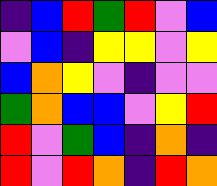[["indigo", "blue", "red", "green", "red", "violet", "blue"], ["violet", "blue", "indigo", "yellow", "yellow", "violet", "yellow"], ["blue", "orange", "yellow", "violet", "indigo", "violet", "violet"], ["green", "orange", "blue", "blue", "violet", "yellow", "red"], ["red", "violet", "green", "blue", "indigo", "orange", "indigo"], ["red", "violet", "red", "orange", "indigo", "red", "orange"]]